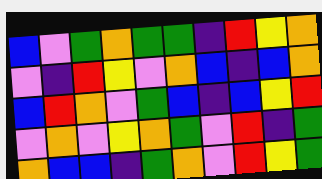[["blue", "violet", "green", "orange", "green", "green", "indigo", "red", "yellow", "orange"], ["violet", "indigo", "red", "yellow", "violet", "orange", "blue", "indigo", "blue", "orange"], ["blue", "red", "orange", "violet", "green", "blue", "indigo", "blue", "yellow", "red"], ["violet", "orange", "violet", "yellow", "orange", "green", "violet", "red", "indigo", "green"], ["orange", "blue", "blue", "indigo", "green", "orange", "violet", "red", "yellow", "green"]]